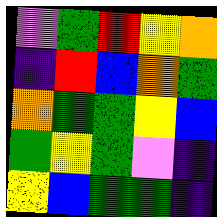[["violet", "green", "red", "yellow", "orange"], ["indigo", "red", "blue", "orange", "green"], ["orange", "green", "green", "yellow", "blue"], ["green", "yellow", "green", "violet", "indigo"], ["yellow", "blue", "green", "green", "indigo"]]